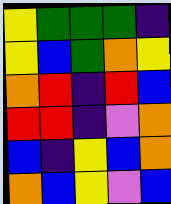[["yellow", "green", "green", "green", "indigo"], ["yellow", "blue", "green", "orange", "yellow"], ["orange", "red", "indigo", "red", "blue"], ["red", "red", "indigo", "violet", "orange"], ["blue", "indigo", "yellow", "blue", "orange"], ["orange", "blue", "yellow", "violet", "blue"]]